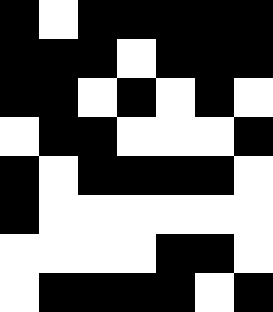[["black", "white", "black", "black", "black", "black", "black"], ["black", "black", "black", "white", "black", "black", "black"], ["black", "black", "white", "black", "white", "black", "white"], ["white", "black", "black", "white", "white", "white", "black"], ["black", "white", "black", "black", "black", "black", "white"], ["black", "white", "white", "white", "white", "white", "white"], ["white", "white", "white", "white", "black", "black", "white"], ["white", "black", "black", "black", "black", "white", "black"]]